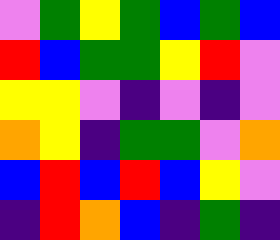[["violet", "green", "yellow", "green", "blue", "green", "blue"], ["red", "blue", "green", "green", "yellow", "red", "violet"], ["yellow", "yellow", "violet", "indigo", "violet", "indigo", "violet"], ["orange", "yellow", "indigo", "green", "green", "violet", "orange"], ["blue", "red", "blue", "red", "blue", "yellow", "violet"], ["indigo", "red", "orange", "blue", "indigo", "green", "indigo"]]